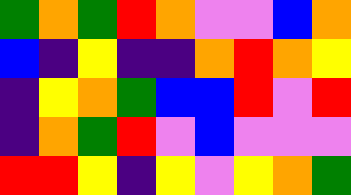[["green", "orange", "green", "red", "orange", "violet", "violet", "blue", "orange"], ["blue", "indigo", "yellow", "indigo", "indigo", "orange", "red", "orange", "yellow"], ["indigo", "yellow", "orange", "green", "blue", "blue", "red", "violet", "red"], ["indigo", "orange", "green", "red", "violet", "blue", "violet", "violet", "violet"], ["red", "red", "yellow", "indigo", "yellow", "violet", "yellow", "orange", "green"]]